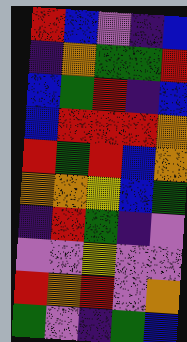[["red", "blue", "violet", "indigo", "blue"], ["indigo", "orange", "green", "green", "red"], ["blue", "green", "red", "indigo", "blue"], ["blue", "red", "red", "red", "orange"], ["red", "green", "red", "blue", "orange"], ["orange", "orange", "yellow", "blue", "green"], ["indigo", "red", "green", "indigo", "violet"], ["violet", "violet", "yellow", "violet", "violet"], ["red", "orange", "red", "violet", "orange"], ["green", "violet", "indigo", "green", "blue"]]